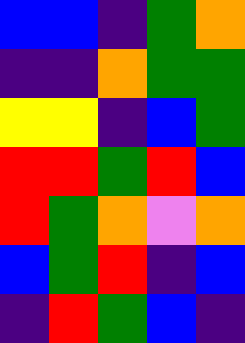[["blue", "blue", "indigo", "green", "orange"], ["indigo", "indigo", "orange", "green", "green"], ["yellow", "yellow", "indigo", "blue", "green"], ["red", "red", "green", "red", "blue"], ["red", "green", "orange", "violet", "orange"], ["blue", "green", "red", "indigo", "blue"], ["indigo", "red", "green", "blue", "indigo"]]